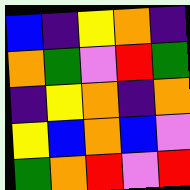[["blue", "indigo", "yellow", "orange", "indigo"], ["orange", "green", "violet", "red", "green"], ["indigo", "yellow", "orange", "indigo", "orange"], ["yellow", "blue", "orange", "blue", "violet"], ["green", "orange", "red", "violet", "red"]]